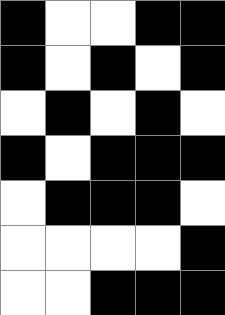[["black", "white", "white", "black", "black"], ["black", "white", "black", "white", "black"], ["white", "black", "white", "black", "white"], ["black", "white", "black", "black", "black"], ["white", "black", "black", "black", "white"], ["white", "white", "white", "white", "black"], ["white", "white", "black", "black", "black"]]